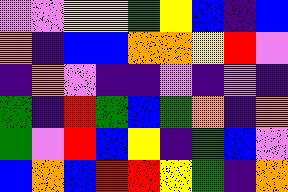[["violet", "violet", "yellow", "yellow", "green", "yellow", "blue", "indigo", "blue"], ["orange", "indigo", "blue", "blue", "orange", "orange", "yellow", "red", "violet"], ["indigo", "orange", "violet", "indigo", "indigo", "violet", "indigo", "violet", "indigo"], ["green", "indigo", "red", "green", "blue", "green", "orange", "indigo", "orange"], ["green", "violet", "red", "blue", "yellow", "indigo", "green", "blue", "violet"], ["blue", "orange", "blue", "red", "red", "yellow", "green", "indigo", "orange"]]